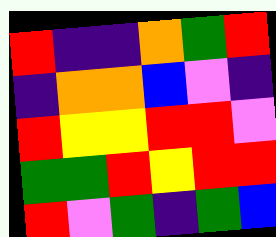[["red", "indigo", "indigo", "orange", "green", "red"], ["indigo", "orange", "orange", "blue", "violet", "indigo"], ["red", "yellow", "yellow", "red", "red", "violet"], ["green", "green", "red", "yellow", "red", "red"], ["red", "violet", "green", "indigo", "green", "blue"]]